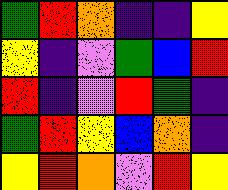[["green", "red", "orange", "indigo", "indigo", "yellow"], ["yellow", "indigo", "violet", "green", "blue", "red"], ["red", "indigo", "violet", "red", "green", "indigo"], ["green", "red", "yellow", "blue", "orange", "indigo"], ["yellow", "red", "orange", "violet", "red", "yellow"]]